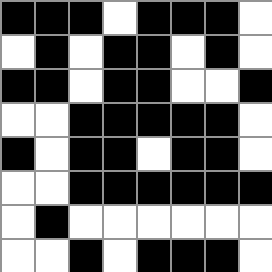[["black", "black", "black", "white", "black", "black", "black", "white"], ["white", "black", "white", "black", "black", "white", "black", "white"], ["black", "black", "white", "black", "black", "white", "white", "black"], ["white", "white", "black", "black", "black", "black", "black", "white"], ["black", "white", "black", "black", "white", "black", "black", "white"], ["white", "white", "black", "black", "black", "black", "black", "black"], ["white", "black", "white", "white", "white", "white", "white", "white"], ["white", "white", "black", "white", "black", "black", "black", "white"]]